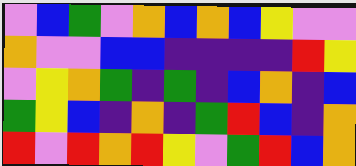[["violet", "blue", "green", "violet", "orange", "blue", "orange", "blue", "yellow", "violet", "violet"], ["orange", "violet", "violet", "blue", "blue", "indigo", "indigo", "indigo", "indigo", "red", "yellow"], ["violet", "yellow", "orange", "green", "indigo", "green", "indigo", "blue", "orange", "indigo", "blue"], ["green", "yellow", "blue", "indigo", "orange", "indigo", "green", "red", "blue", "indigo", "orange"], ["red", "violet", "red", "orange", "red", "yellow", "violet", "green", "red", "blue", "orange"]]